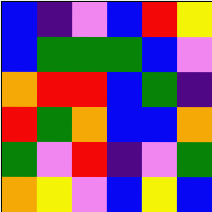[["blue", "indigo", "violet", "blue", "red", "yellow"], ["blue", "green", "green", "green", "blue", "violet"], ["orange", "red", "red", "blue", "green", "indigo"], ["red", "green", "orange", "blue", "blue", "orange"], ["green", "violet", "red", "indigo", "violet", "green"], ["orange", "yellow", "violet", "blue", "yellow", "blue"]]